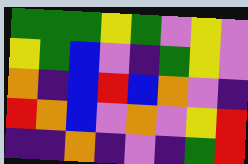[["green", "green", "green", "yellow", "green", "violet", "yellow", "violet"], ["yellow", "green", "blue", "violet", "indigo", "green", "yellow", "violet"], ["orange", "indigo", "blue", "red", "blue", "orange", "violet", "indigo"], ["red", "orange", "blue", "violet", "orange", "violet", "yellow", "red"], ["indigo", "indigo", "orange", "indigo", "violet", "indigo", "green", "red"]]